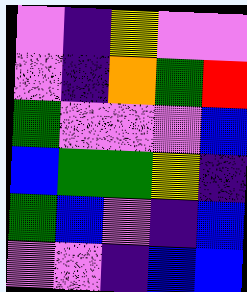[["violet", "indigo", "yellow", "violet", "violet"], ["violet", "indigo", "orange", "green", "red"], ["green", "violet", "violet", "violet", "blue"], ["blue", "green", "green", "yellow", "indigo"], ["green", "blue", "violet", "indigo", "blue"], ["violet", "violet", "indigo", "blue", "blue"]]